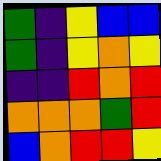[["green", "indigo", "yellow", "blue", "blue"], ["green", "indigo", "yellow", "orange", "yellow"], ["indigo", "indigo", "red", "orange", "red"], ["orange", "orange", "orange", "green", "red"], ["blue", "orange", "red", "red", "yellow"]]